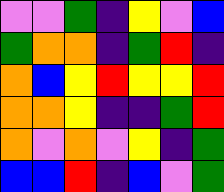[["violet", "violet", "green", "indigo", "yellow", "violet", "blue"], ["green", "orange", "orange", "indigo", "green", "red", "indigo"], ["orange", "blue", "yellow", "red", "yellow", "yellow", "red"], ["orange", "orange", "yellow", "indigo", "indigo", "green", "red"], ["orange", "violet", "orange", "violet", "yellow", "indigo", "green"], ["blue", "blue", "red", "indigo", "blue", "violet", "green"]]